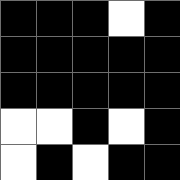[["black", "black", "black", "white", "black"], ["black", "black", "black", "black", "black"], ["black", "black", "black", "black", "black"], ["white", "white", "black", "white", "black"], ["white", "black", "white", "black", "black"]]